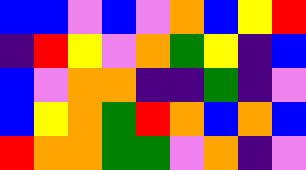[["blue", "blue", "violet", "blue", "violet", "orange", "blue", "yellow", "red"], ["indigo", "red", "yellow", "violet", "orange", "green", "yellow", "indigo", "blue"], ["blue", "violet", "orange", "orange", "indigo", "indigo", "green", "indigo", "violet"], ["blue", "yellow", "orange", "green", "red", "orange", "blue", "orange", "blue"], ["red", "orange", "orange", "green", "green", "violet", "orange", "indigo", "violet"]]